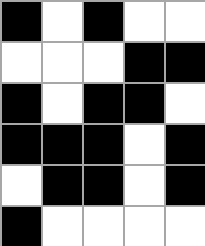[["black", "white", "black", "white", "white"], ["white", "white", "white", "black", "black"], ["black", "white", "black", "black", "white"], ["black", "black", "black", "white", "black"], ["white", "black", "black", "white", "black"], ["black", "white", "white", "white", "white"]]